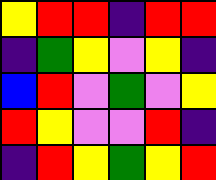[["yellow", "red", "red", "indigo", "red", "red"], ["indigo", "green", "yellow", "violet", "yellow", "indigo"], ["blue", "red", "violet", "green", "violet", "yellow"], ["red", "yellow", "violet", "violet", "red", "indigo"], ["indigo", "red", "yellow", "green", "yellow", "red"]]